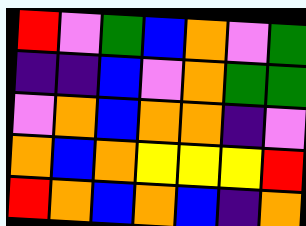[["red", "violet", "green", "blue", "orange", "violet", "green"], ["indigo", "indigo", "blue", "violet", "orange", "green", "green"], ["violet", "orange", "blue", "orange", "orange", "indigo", "violet"], ["orange", "blue", "orange", "yellow", "yellow", "yellow", "red"], ["red", "orange", "blue", "orange", "blue", "indigo", "orange"]]